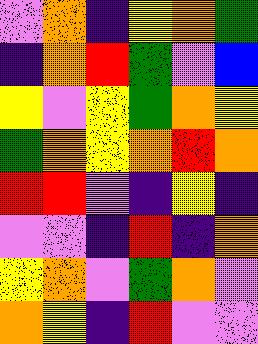[["violet", "orange", "indigo", "yellow", "orange", "green"], ["indigo", "orange", "red", "green", "violet", "blue"], ["yellow", "violet", "yellow", "green", "orange", "yellow"], ["green", "orange", "yellow", "orange", "red", "orange"], ["red", "red", "violet", "indigo", "yellow", "indigo"], ["violet", "violet", "indigo", "red", "indigo", "orange"], ["yellow", "orange", "violet", "green", "orange", "violet"], ["orange", "yellow", "indigo", "red", "violet", "violet"]]